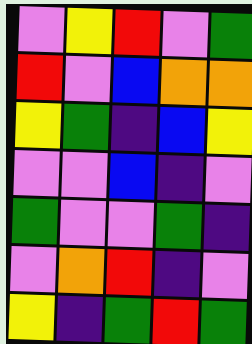[["violet", "yellow", "red", "violet", "green"], ["red", "violet", "blue", "orange", "orange"], ["yellow", "green", "indigo", "blue", "yellow"], ["violet", "violet", "blue", "indigo", "violet"], ["green", "violet", "violet", "green", "indigo"], ["violet", "orange", "red", "indigo", "violet"], ["yellow", "indigo", "green", "red", "green"]]